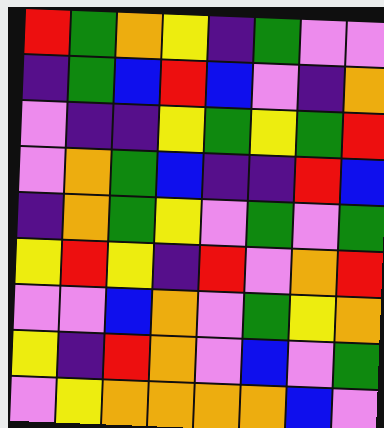[["red", "green", "orange", "yellow", "indigo", "green", "violet", "violet"], ["indigo", "green", "blue", "red", "blue", "violet", "indigo", "orange"], ["violet", "indigo", "indigo", "yellow", "green", "yellow", "green", "red"], ["violet", "orange", "green", "blue", "indigo", "indigo", "red", "blue"], ["indigo", "orange", "green", "yellow", "violet", "green", "violet", "green"], ["yellow", "red", "yellow", "indigo", "red", "violet", "orange", "red"], ["violet", "violet", "blue", "orange", "violet", "green", "yellow", "orange"], ["yellow", "indigo", "red", "orange", "violet", "blue", "violet", "green"], ["violet", "yellow", "orange", "orange", "orange", "orange", "blue", "violet"]]